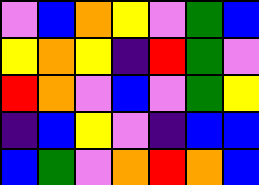[["violet", "blue", "orange", "yellow", "violet", "green", "blue"], ["yellow", "orange", "yellow", "indigo", "red", "green", "violet"], ["red", "orange", "violet", "blue", "violet", "green", "yellow"], ["indigo", "blue", "yellow", "violet", "indigo", "blue", "blue"], ["blue", "green", "violet", "orange", "red", "orange", "blue"]]